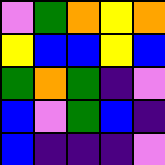[["violet", "green", "orange", "yellow", "orange"], ["yellow", "blue", "blue", "yellow", "blue"], ["green", "orange", "green", "indigo", "violet"], ["blue", "violet", "green", "blue", "indigo"], ["blue", "indigo", "indigo", "indigo", "violet"]]